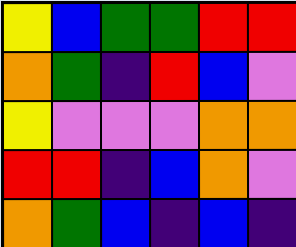[["yellow", "blue", "green", "green", "red", "red"], ["orange", "green", "indigo", "red", "blue", "violet"], ["yellow", "violet", "violet", "violet", "orange", "orange"], ["red", "red", "indigo", "blue", "orange", "violet"], ["orange", "green", "blue", "indigo", "blue", "indigo"]]